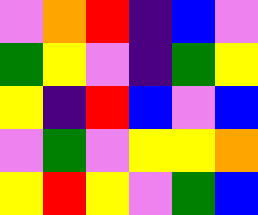[["violet", "orange", "red", "indigo", "blue", "violet"], ["green", "yellow", "violet", "indigo", "green", "yellow"], ["yellow", "indigo", "red", "blue", "violet", "blue"], ["violet", "green", "violet", "yellow", "yellow", "orange"], ["yellow", "red", "yellow", "violet", "green", "blue"]]